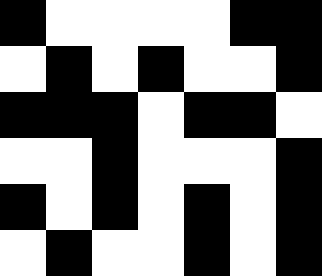[["black", "white", "white", "white", "white", "black", "black"], ["white", "black", "white", "black", "white", "white", "black"], ["black", "black", "black", "white", "black", "black", "white"], ["white", "white", "black", "white", "white", "white", "black"], ["black", "white", "black", "white", "black", "white", "black"], ["white", "black", "white", "white", "black", "white", "black"]]